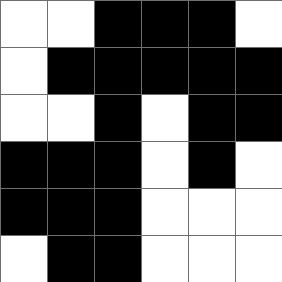[["white", "white", "black", "black", "black", "white"], ["white", "black", "black", "black", "black", "black"], ["white", "white", "black", "white", "black", "black"], ["black", "black", "black", "white", "black", "white"], ["black", "black", "black", "white", "white", "white"], ["white", "black", "black", "white", "white", "white"]]